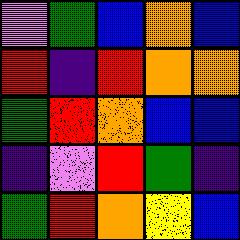[["violet", "green", "blue", "orange", "blue"], ["red", "indigo", "red", "orange", "orange"], ["green", "red", "orange", "blue", "blue"], ["indigo", "violet", "red", "green", "indigo"], ["green", "red", "orange", "yellow", "blue"]]